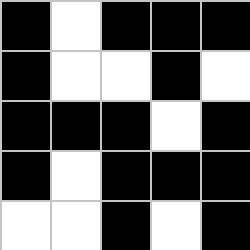[["black", "white", "black", "black", "black"], ["black", "white", "white", "black", "white"], ["black", "black", "black", "white", "black"], ["black", "white", "black", "black", "black"], ["white", "white", "black", "white", "black"]]